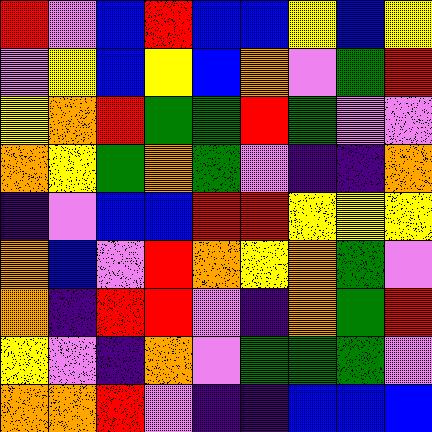[["red", "violet", "blue", "red", "blue", "blue", "yellow", "blue", "yellow"], ["violet", "yellow", "blue", "yellow", "blue", "orange", "violet", "green", "red"], ["yellow", "orange", "red", "green", "green", "red", "green", "violet", "violet"], ["orange", "yellow", "green", "orange", "green", "violet", "indigo", "indigo", "orange"], ["indigo", "violet", "blue", "blue", "red", "red", "yellow", "yellow", "yellow"], ["orange", "blue", "violet", "red", "orange", "yellow", "orange", "green", "violet"], ["orange", "indigo", "red", "red", "violet", "indigo", "orange", "green", "red"], ["yellow", "violet", "indigo", "orange", "violet", "green", "green", "green", "violet"], ["orange", "orange", "red", "violet", "indigo", "indigo", "blue", "blue", "blue"]]